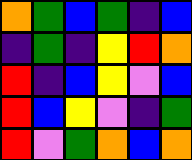[["orange", "green", "blue", "green", "indigo", "blue"], ["indigo", "green", "indigo", "yellow", "red", "orange"], ["red", "indigo", "blue", "yellow", "violet", "blue"], ["red", "blue", "yellow", "violet", "indigo", "green"], ["red", "violet", "green", "orange", "blue", "orange"]]